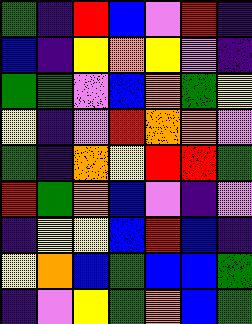[["green", "indigo", "red", "blue", "violet", "red", "indigo"], ["blue", "indigo", "yellow", "orange", "yellow", "violet", "indigo"], ["green", "green", "violet", "blue", "orange", "green", "yellow"], ["yellow", "indigo", "violet", "red", "orange", "orange", "violet"], ["green", "indigo", "orange", "yellow", "red", "red", "green"], ["red", "green", "orange", "blue", "violet", "indigo", "violet"], ["indigo", "yellow", "yellow", "blue", "red", "blue", "indigo"], ["yellow", "orange", "blue", "green", "blue", "blue", "green"], ["indigo", "violet", "yellow", "green", "orange", "blue", "green"]]